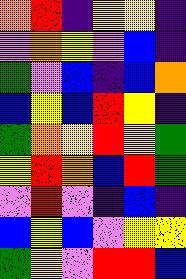[["orange", "red", "indigo", "yellow", "yellow", "indigo"], ["violet", "orange", "yellow", "violet", "blue", "indigo"], ["green", "violet", "blue", "indigo", "blue", "orange"], ["blue", "yellow", "blue", "red", "yellow", "indigo"], ["green", "orange", "yellow", "red", "yellow", "green"], ["yellow", "red", "orange", "blue", "red", "green"], ["violet", "red", "violet", "indigo", "blue", "indigo"], ["blue", "yellow", "blue", "violet", "yellow", "yellow"], ["green", "yellow", "violet", "red", "red", "blue"]]